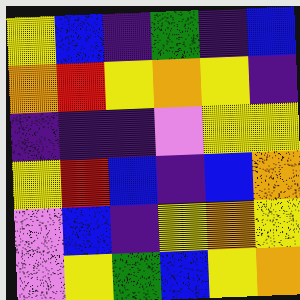[["yellow", "blue", "indigo", "green", "indigo", "blue"], ["orange", "red", "yellow", "orange", "yellow", "indigo"], ["indigo", "indigo", "indigo", "violet", "yellow", "yellow"], ["yellow", "red", "blue", "indigo", "blue", "orange"], ["violet", "blue", "indigo", "yellow", "orange", "yellow"], ["violet", "yellow", "green", "blue", "yellow", "orange"]]